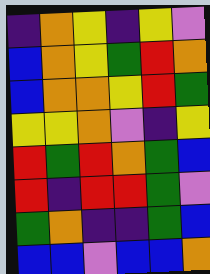[["indigo", "orange", "yellow", "indigo", "yellow", "violet"], ["blue", "orange", "yellow", "green", "red", "orange"], ["blue", "orange", "orange", "yellow", "red", "green"], ["yellow", "yellow", "orange", "violet", "indigo", "yellow"], ["red", "green", "red", "orange", "green", "blue"], ["red", "indigo", "red", "red", "green", "violet"], ["green", "orange", "indigo", "indigo", "green", "blue"], ["blue", "blue", "violet", "blue", "blue", "orange"]]